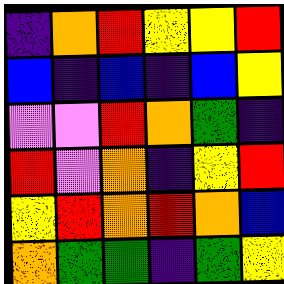[["indigo", "orange", "red", "yellow", "yellow", "red"], ["blue", "indigo", "blue", "indigo", "blue", "yellow"], ["violet", "violet", "red", "orange", "green", "indigo"], ["red", "violet", "orange", "indigo", "yellow", "red"], ["yellow", "red", "orange", "red", "orange", "blue"], ["orange", "green", "green", "indigo", "green", "yellow"]]